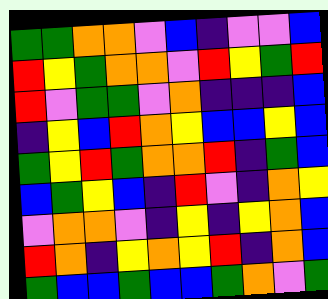[["green", "green", "orange", "orange", "violet", "blue", "indigo", "violet", "violet", "blue"], ["red", "yellow", "green", "orange", "orange", "violet", "red", "yellow", "green", "red"], ["red", "violet", "green", "green", "violet", "orange", "indigo", "indigo", "indigo", "blue"], ["indigo", "yellow", "blue", "red", "orange", "yellow", "blue", "blue", "yellow", "blue"], ["green", "yellow", "red", "green", "orange", "orange", "red", "indigo", "green", "blue"], ["blue", "green", "yellow", "blue", "indigo", "red", "violet", "indigo", "orange", "yellow"], ["violet", "orange", "orange", "violet", "indigo", "yellow", "indigo", "yellow", "orange", "blue"], ["red", "orange", "indigo", "yellow", "orange", "yellow", "red", "indigo", "orange", "blue"], ["green", "blue", "blue", "green", "blue", "blue", "green", "orange", "violet", "green"]]